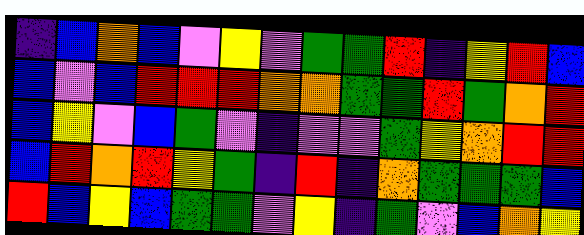[["indigo", "blue", "orange", "blue", "violet", "yellow", "violet", "green", "green", "red", "indigo", "yellow", "red", "blue"], ["blue", "violet", "blue", "red", "red", "red", "orange", "orange", "green", "green", "red", "green", "orange", "red"], ["blue", "yellow", "violet", "blue", "green", "violet", "indigo", "violet", "violet", "green", "yellow", "orange", "red", "red"], ["blue", "red", "orange", "red", "yellow", "green", "indigo", "red", "indigo", "orange", "green", "green", "green", "blue"], ["red", "blue", "yellow", "blue", "green", "green", "violet", "yellow", "indigo", "green", "violet", "blue", "orange", "yellow"]]